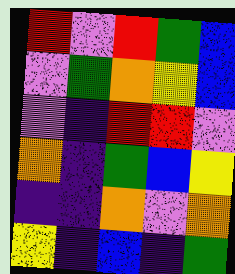[["red", "violet", "red", "green", "blue"], ["violet", "green", "orange", "yellow", "blue"], ["violet", "indigo", "red", "red", "violet"], ["orange", "indigo", "green", "blue", "yellow"], ["indigo", "indigo", "orange", "violet", "orange"], ["yellow", "indigo", "blue", "indigo", "green"]]